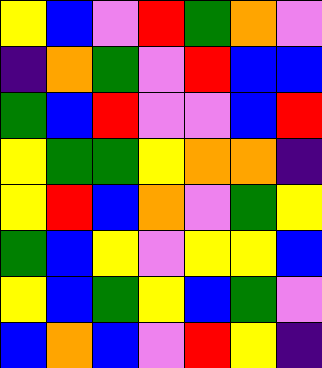[["yellow", "blue", "violet", "red", "green", "orange", "violet"], ["indigo", "orange", "green", "violet", "red", "blue", "blue"], ["green", "blue", "red", "violet", "violet", "blue", "red"], ["yellow", "green", "green", "yellow", "orange", "orange", "indigo"], ["yellow", "red", "blue", "orange", "violet", "green", "yellow"], ["green", "blue", "yellow", "violet", "yellow", "yellow", "blue"], ["yellow", "blue", "green", "yellow", "blue", "green", "violet"], ["blue", "orange", "blue", "violet", "red", "yellow", "indigo"]]